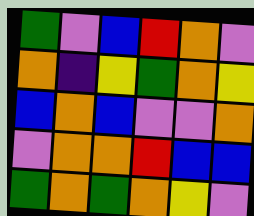[["green", "violet", "blue", "red", "orange", "violet"], ["orange", "indigo", "yellow", "green", "orange", "yellow"], ["blue", "orange", "blue", "violet", "violet", "orange"], ["violet", "orange", "orange", "red", "blue", "blue"], ["green", "orange", "green", "orange", "yellow", "violet"]]